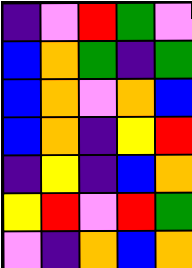[["indigo", "violet", "red", "green", "violet"], ["blue", "orange", "green", "indigo", "green"], ["blue", "orange", "violet", "orange", "blue"], ["blue", "orange", "indigo", "yellow", "red"], ["indigo", "yellow", "indigo", "blue", "orange"], ["yellow", "red", "violet", "red", "green"], ["violet", "indigo", "orange", "blue", "orange"]]